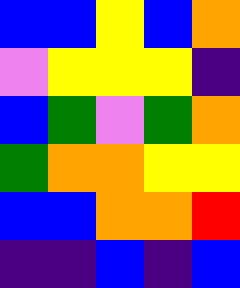[["blue", "blue", "yellow", "blue", "orange"], ["violet", "yellow", "yellow", "yellow", "indigo"], ["blue", "green", "violet", "green", "orange"], ["green", "orange", "orange", "yellow", "yellow"], ["blue", "blue", "orange", "orange", "red"], ["indigo", "indigo", "blue", "indigo", "blue"]]